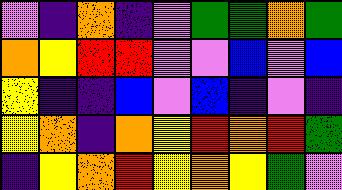[["violet", "indigo", "orange", "indigo", "violet", "green", "green", "orange", "green"], ["orange", "yellow", "red", "red", "violet", "violet", "blue", "violet", "blue"], ["yellow", "indigo", "indigo", "blue", "violet", "blue", "indigo", "violet", "indigo"], ["yellow", "orange", "indigo", "orange", "yellow", "red", "orange", "red", "green"], ["indigo", "yellow", "orange", "red", "yellow", "orange", "yellow", "green", "violet"]]